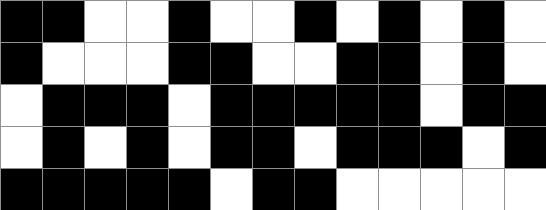[["black", "black", "white", "white", "black", "white", "white", "black", "white", "black", "white", "black", "white"], ["black", "white", "white", "white", "black", "black", "white", "white", "black", "black", "white", "black", "white"], ["white", "black", "black", "black", "white", "black", "black", "black", "black", "black", "white", "black", "black"], ["white", "black", "white", "black", "white", "black", "black", "white", "black", "black", "black", "white", "black"], ["black", "black", "black", "black", "black", "white", "black", "black", "white", "white", "white", "white", "white"]]